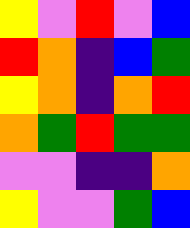[["yellow", "violet", "red", "violet", "blue"], ["red", "orange", "indigo", "blue", "green"], ["yellow", "orange", "indigo", "orange", "red"], ["orange", "green", "red", "green", "green"], ["violet", "violet", "indigo", "indigo", "orange"], ["yellow", "violet", "violet", "green", "blue"]]